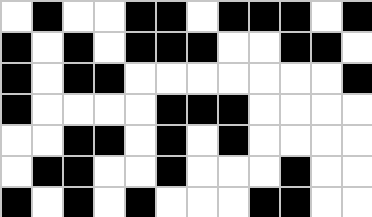[["white", "black", "white", "white", "black", "black", "white", "black", "black", "black", "white", "black"], ["black", "white", "black", "white", "black", "black", "black", "white", "white", "black", "black", "white"], ["black", "white", "black", "black", "white", "white", "white", "white", "white", "white", "white", "black"], ["black", "white", "white", "white", "white", "black", "black", "black", "white", "white", "white", "white"], ["white", "white", "black", "black", "white", "black", "white", "black", "white", "white", "white", "white"], ["white", "black", "black", "white", "white", "black", "white", "white", "white", "black", "white", "white"], ["black", "white", "black", "white", "black", "white", "white", "white", "black", "black", "white", "white"]]